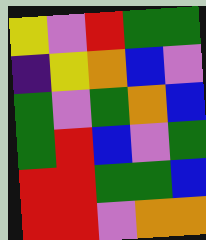[["yellow", "violet", "red", "green", "green"], ["indigo", "yellow", "orange", "blue", "violet"], ["green", "violet", "green", "orange", "blue"], ["green", "red", "blue", "violet", "green"], ["red", "red", "green", "green", "blue"], ["red", "red", "violet", "orange", "orange"]]